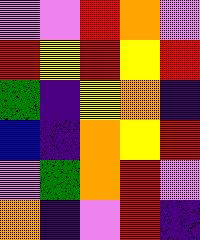[["violet", "violet", "red", "orange", "violet"], ["red", "yellow", "red", "yellow", "red"], ["green", "indigo", "yellow", "orange", "indigo"], ["blue", "indigo", "orange", "yellow", "red"], ["violet", "green", "orange", "red", "violet"], ["orange", "indigo", "violet", "red", "indigo"]]